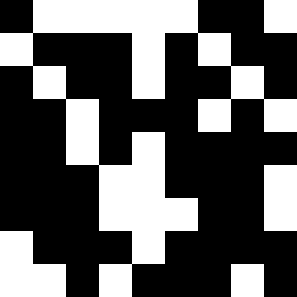[["black", "white", "white", "white", "white", "white", "black", "black", "white"], ["white", "black", "black", "black", "white", "black", "white", "black", "black"], ["black", "white", "black", "black", "white", "black", "black", "white", "black"], ["black", "black", "white", "black", "black", "black", "white", "black", "white"], ["black", "black", "white", "black", "white", "black", "black", "black", "black"], ["black", "black", "black", "white", "white", "black", "black", "black", "white"], ["black", "black", "black", "white", "white", "white", "black", "black", "white"], ["white", "black", "black", "black", "white", "black", "black", "black", "black"], ["white", "white", "black", "white", "black", "black", "black", "white", "black"]]